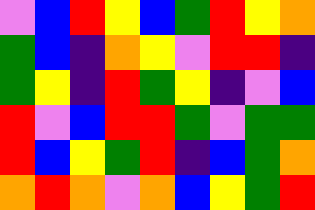[["violet", "blue", "red", "yellow", "blue", "green", "red", "yellow", "orange"], ["green", "blue", "indigo", "orange", "yellow", "violet", "red", "red", "indigo"], ["green", "yellow", "indigo", "red", "green", "yellow", "indigo", "violet", "blue"], ["red", "violet", "blue", "red", "red", "green", "violet", "green", "green"], ["red", "blue", "yellow", "green", "red", "indigo", "blue", "green", "orange"], ["orange", "red", "orange", "violet", "orange", "blue", "yellow", "green", "red"]]